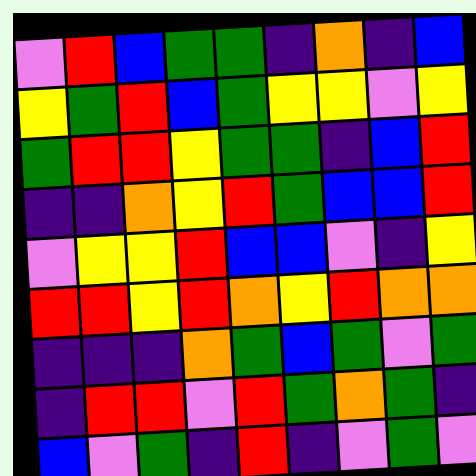[["violet", "red", "blue", "green", "green", "indigo", "orange", "indigo", "blue"], ["yellow", "green", "red", "blue", "green", "yellow", "yellow", "violet", "yellow"], ["green", "red", "red", "yellow", "green", "green", "indigo", "blue", "red"], ["indigo", "indigo", "orange", "yellow", "red", "green", "blue", "blue", "red"], ["violet", "yellow", "yellow", "red", "blue", "blue", "violet", "indigo", "yellow"], ["red", "red", "yellow", "red", "orange", "yellow", "red", "orange", "orange"], ["indigo", "indigo", "indigo", "orange", "green", "blue", "green", "violet", "green"], ["indigo", "red", "red", "violet", "red", "green", "orange", "green", "indigo"], ["blue", "violet", "green", "indigo", "red", "indigo", "violet", "green", "violet"]]